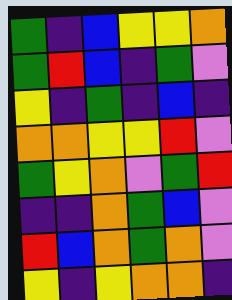[["green", "indigo", "blue", "yellow", "yellow", "orange"], ["green", "red", "blue", "indigo", "green", "violet"], ["yellow", "indigo", "green", "indigo", "blue", "indigo"], ["orange", "orange", "yellow", "yellow", "red", "violet"], ["green", "yellow", "orange", "violet", "green", "red"], ["indigo", "indigo", "orange", "green", "blue", "violet"], ["red", "blue", "orange", "green", "orange", "violet"], ["yellow", "indigo", "yellow", "orange", "orange", "indigo"]]